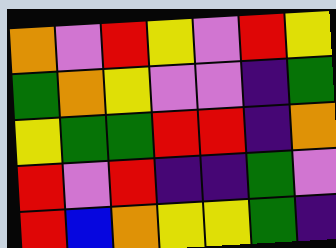[["orange", "violet", "red", "yellow", "violet", "red", "yellow"], ["green", "orange", "yellow", "violet", "violet", "indigo", "green"], ["yellow", "green", "green", "red", "red", "indigo", "orange"], ["red", "violet", "red", "indigo", "indigo", "green", "violet"], ["red", "blue", "orange", "yellow", "yellow", "green", "indigo"]]